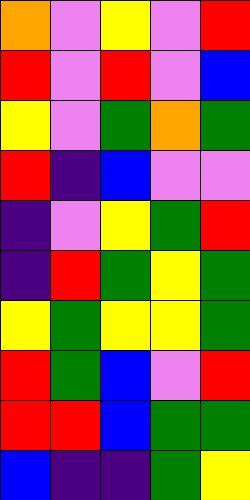[["orange", "violet", "yellow", "violet", "red"], ["red", "violet", "red", "violet", "blue"], ["yellow", "violet", "green", "orange", "green"], ["red", "indigo", "blue", "violet", "violet"], ["indigo", "violet", "yellow", "green", "red"], ["indigo", "red", "green", "yellow", "green"], ["yellow", "green", "yellow", "yellow", "green"], ["red", "green", "blue", "violet", "red"], ["red", "red", "blue", "green", "green"], ["blue", "indigo", "indigo", "green", "yellow"]]